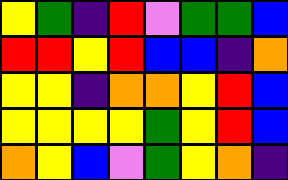[["yellow", "green", "indigo", "red", "violet", "green", "green", "blue"], ["red", "red", "yellow", "red", "blue", "blue", "indigo", "orange"], ["yellow", "yellow", "indigo", "orange", "orange", "yellow", "red", "blue"], ["yellow", "yellow", "yellow", "yellow", "green", "yellow", "red", "blue"], ["orange", "yellow", "blue", "violet", "green", "yellow", "orange", "indigo"]]